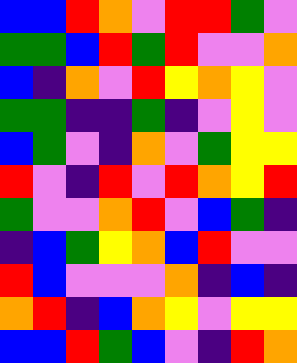[["blue", "blue", "red", "orange", "violet", "red", "red", "green", "violet"], ["green", "green", "blue", "red", "green", "red", "violet", "violet", "orange"], ["blue", "indigo", "orange", "violet", "red", "yellow", "orange", "yellow", "violet"], ["green", "green", "indigo", "indigo", "green", "indigo", "violet", "yellow", "violet"], ["blue", "green", "violet", "indigo", "orange", "violet", "green", "yellow", "yellow"], ["red", "violet", "indigo", "red", "violet", "red", "orange", "yellow", "red"], ["green", "violet", "violet", "orange", "red", "violet", "blue", "green", "indigo"], ["indigo", "blue", "green", "yellow", "orange", "blue", "red", "violet", "violet"], ["red", "blue", "violet", "violet", "violet", "orange", "indigo", "blue", "indigo"], ["orange", "red", "indigo", "blue", "orange", "yellow", "violet", "yellow", "yellow"], ["blue", "blue", "red", "green", "blue", "violet", "indigo", "red", "orange"]]